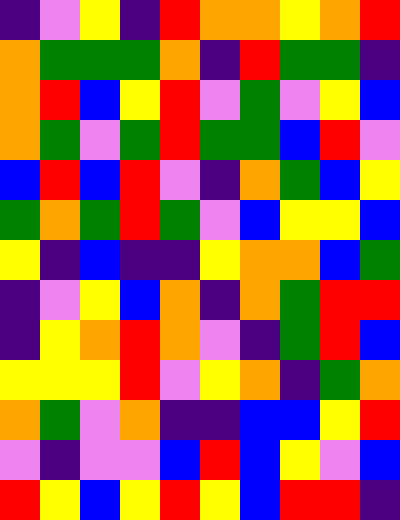[["indigo", "violet", "yellow", "indigo", "red", "orange", "orange", "yellow", "orange", "red"], ["orange", "green", "green", "green", "orange", "indigo", "red", "green", "green", "indigo"], ["orange", "red", "blue", "yellow", "red", "violet", "green", "violet", "yellow", "blue"], ["orange", "green", "violet", "green", "red", "green", "green", "blue", "red", "violet"], ["blue", "red", "blue", "red", "violet", "indigo", "orange", "green", "blue", "yellow"], ["green", "orange", "green", "red", "green", "violet", "blue", "yellow", "yellow", "blue"], ["yellow", "indigo", "blue", "indigo", "indigo", "yellow", "orange", "orange", "blue", "green"], ["indigo", "violet", "yellow", "blue", "orange", "indigo", "orange", "green", "red", "red"], ["indigo", "yellow", "orange", "red", "orange", "violet", "indigo", "green", "red", "blue"], ["yellow", "yellow", "yellow", "red", "violet", "yellow", "orange", "indigo", "green", "orange"], ["orange", "green", "violet", "orange", "indigo", "indigo", "blue", "blue", "yellow", "red"], ["violet", "indigo", "violet", "violet", "blue", "red", "blue", "yellow", "violet", "blue"], ["red", "yellow", "blue", "yellow", "red", "yellow", "blue", "red", "red", "indigo"]]